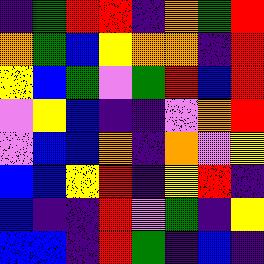[["indigo", "green", "red", "red", "indigo", "orange", "green", "red"], ["orange", "green", "blue", "yellow", "orange", "orange", "indigo", "red"], ["yellow", "blue", "green", "violet", "green", "red", "blue", "red"], ["violet", "yellow", "blue", "indigo", "indigo", "violet", "orange", "red"], ["violet", "blue", "blue", "orange", "indigo", "orange", "violet", "yellow"], ["blue", "blue", "yellow", "red", "indigo", "yellow", "red", "indigo"], ["blue", "indigo", "indigo", "red", "violet", "green", "indigo", "yellow"], ["blue", "blue", "indigo", "red", "green", "indigo", "blue", "indigo"]]